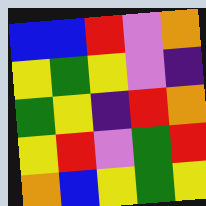[["blue", "blue", "red", "violet", "orange"], ["yellow", "green", "yellow", "violet", "indigo"], ["green", "yellow", "indigo", "red", "orange"], ["yellow", "red", "violet", "green", "red"], ["orange", "blue", "yellow", "green", "yellow"]]